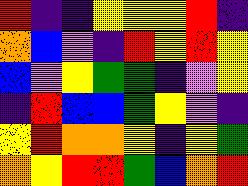[["red", "indigo", "indigo", "yellow", "yellow", "yellow", "red", "indigo"], ["orange", "blue", "violet", "indigo", "red", "yellow", "red", "yellow"], ["blue", "violet", "yellow", "green", "green", "indigo", "violet", "yellow"], ["indigo", "red", "blue", "blue", "green", "yellow", "violet", "indigo"], ["yellow", "red", "orange", "orange", "yellow", "indigo", "yellow", "green"], ["orange", "yellow", "red", "red", "green", "blue", "orange", "red"]]